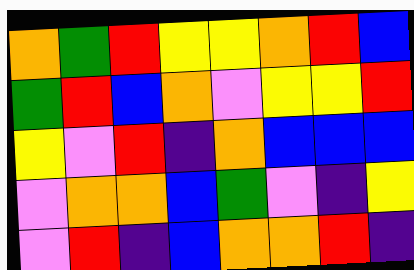[["orange", "green", "red", "yellow", "yellow", "orange", "red", "blue"], ["green", "red", "blue", "orange", "violet", "yellow", "yellow", "red"], ["yellow", "violet", "red", "indigo", "orange", "blue", "blue", "blue"], ["violet", "orange", "orange", "blue", "green", "violet", "indigo", "yellow"], ["violet", "red", "indigo", "blue", "orange", "orange", "red", "indigo"]]